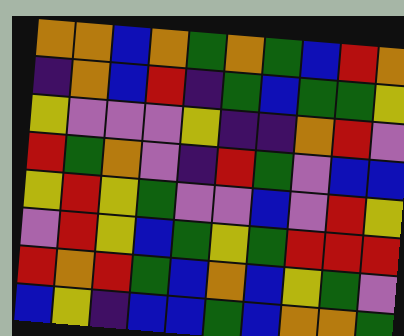[["orange", "orange", "blue", "orange", "green", "orange", "green", "blue", "red", "orange"], ["indigo", "orange", "blue", "red", "indigo", "green", "blue", "green", "green", "yellow"], ["yellow", "violet", "violet", "violet", "yellow", "indigo", "indigo", "orange", "red", "violet"], ["red", "green", "orange", "violet", "indigo", "red", "green", "violet", "blue", "blue"], ["yellow", "red", "yellow", "green", "violet", "violet", "blue", "violet", "red", "yellow"], ["violet", "red", "yellow", "blue", "green", "yellow", "green", "red", "red", "red"], ["red", "orange", "red", "green", "blue", "orange", "blue", "yellow", "green", "violet"], ["blue", "yellow", "indigo", "blue", "blue", "green", "blue", "orange", "orange", "green"]]